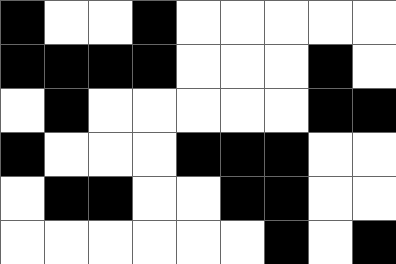[["black", "white", "white", "black", "white", "white", "white", "white", "white"], ["black", "black", "black", "black", "white", "white", "white", "black", "white"], ["white", "black", "white", "white", "white", "white", "white", "black", "black"], ["black", "white", "white", "white", "black", "black", "black", "white", "white"], ["white", "black", "black", "white", "white", "black", "black", "white", "white"], ["white", "white", "white", "white", "white", "white", "black", "white", "black"]]